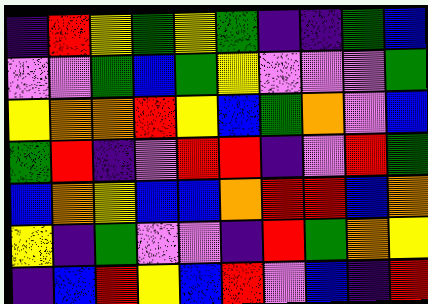[["indigo", "red", "yellow", "green", "yellow", "green", "indigo", "indigo", "green", "blue"], ["violet", "violet", "green", "blue", "green", "yellow", "violet", "violet", "violet", "green"], ["yellow", "orange", "orange", "red", "yellow", "blue", "green", "orange", "violet", "blue"], ["green", "red", "indigo", "violet", "red", "red", "indigo", "violet", "red", "green"], ["blue", "orange", "yellow", "blue", "blue", "orange", "red", "red", "blue", "orange"], ["yellow", "indigo", "green", "violet", "violet", "indigo", "red", "green", "orange", "yellow"], ["indigo", "blue", "red", "yellow", "blue", "red", "violet", "blue", "indigo", "red"]]